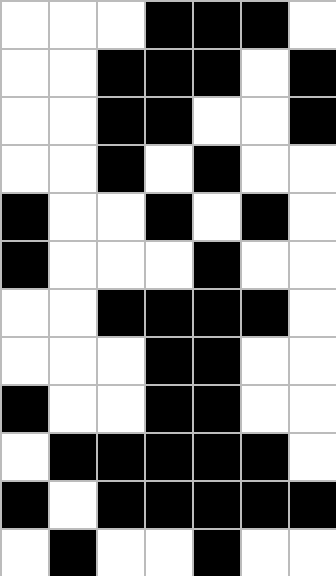[["white", "white", "white", "black", "black", "black", "white"], ["white", "white", "black", "black", "black", "white", "black"], ["white", "white", "black", "black", "white", "white", "black"], ["white", "white", "black", "white", "black", "white", "white"], ["black", "white", "white", "black", "white", "black", "white"], ["black", "white", "white", "white", "black", "white", "white"], ["white", "white", "black", "black", "black", "black", "white"], ["white", "white", "white", "black", "black", "white", "white"], ["black", "white", "white", "black", "black", "white", "white"], ["white", "black", "black", "black", "black", "black", "white"], ["black", "white", "black", "black", "black", "black", "black"], ["white", "black", "white", "white", "black", "white", "white"]]